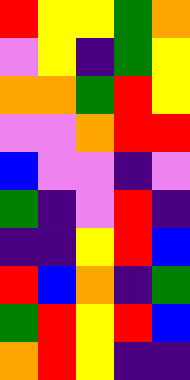[["red", "yellow", "yellow", "green", "orange"], ["violet", "yellow", "indigo", "green", "yellow"], ["orange", "orange", "green", "red", "yellow"], ["violet", "violet", "orange", "red", "red"], ["blue", "violet", "violet", "indigo", "violet"], ["green", "indigo", "violet", "red", "indigo"], ["indigo", "indigo", "yellow", "red", "blue"], ["red", "blue", "orange", "indigo", "green"], ["green", "red", "yellow", "red", "blue"], ["orange", "red", "yellow", "indigo", "indigo"]]